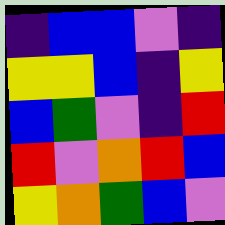[["indigo", "blue", "blue", "violet", "indigo"], ["yellow", "yellow", "blue", "indigo", "yellow"], ["blue", "green", "violet", "indigo", "red"], ["red", "violet", "orange", "red", "blue"], ["yellow", "orange", "green", "blue", "violet"]]